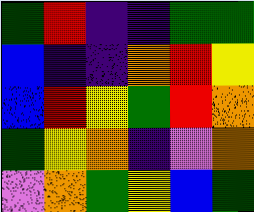[["green", "red", "indigo", "indigo", "green", "green"], ["blue", "indigo", "indigo", "orange", "red", "yellow"], ["blue", "red", "yellow", "green", "red", "orange"], ["green", "yellow", "orange", "indigo", "violet", "orange"], ["violet", "orange", "green", "yellow", "blue", "green"]]